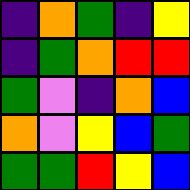[["indigo", "orange", "green", "indigo", "yellow"], ["indigo", "green", "orange", "red", "red"], ["green", "violet", "indigo", "orange", "blue"], ["orange", "violet", "yellow", "blue", "green"], ["green", "green", "red", "yellow", "blue"]]